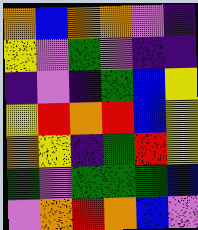[["orange", "blue", "orange", "orange", "violet", "indigo"], ["yellow", "violet", "green", "violet", "indigo", "indigo"], ["indigo", "violet", "indigo", "green", "blue", "yellow"], ["yellow", "red", "orange", "red", "blue", "yellow"], ["orange", "yellow", "indigo", "green", "red", "yellow"], ["green", "violet", "green", "green", "green", "blue"], ["violet", "orange", "red", "orange", "blue", "violet"]]